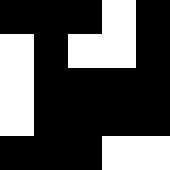[["black", "black", "black", "white", "black"], ["white", "black", "white", "white", "black"], ["white", "black", "black", "black", "black"], ["white", "black", "black", "black", "black"], ["black", "black", "black", "white", "white"]]